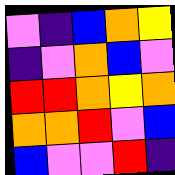[["violet", "indigo", "blue", "orange", "yellow"], ["indigo", "violet", "orange", "blue", "violet"], ["red", "red", "orange", "yellow", "orange"], ["orange", "orange", "red", "violet", "blue"], ["blue", "violet", "violet", "red", "indigo"]]